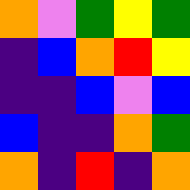[["orange", "violet", "green", "yellow", "green"], ["indigo", "blue", "orange", "red", "yellow"], ["indigo", "indigo", "blue", "violet", "blue"], ["blue", "indigo", "indigo", "orange", "green"], ["orange", "indigo", "red", "indigo", "orange"]]